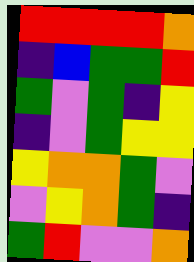[["red", "red", "red", "red", "orange"], ["indigo", "blue", "green", "green", "red"], ["green", "violet", "green", "indigo", "yellow"], ["indigo", "violet", "green", "yellow", "yellow"], ["yellow", "orange", "orange", "green", "violet"], ["violet", "yellow", "orange", "green", "indigo"], ["green", "red", "violet", "violet", "orange"]]